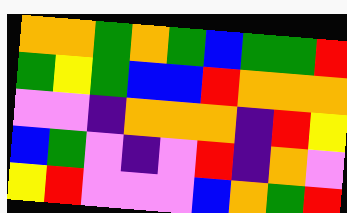[["orange", "orange", "green", "orange", "green", "blue", "green", "green", "red"], ["green", "yellow", "green", "blue", "blue", "red", "orange", "orange", "orange"], ["violet", "violet", "indigo", "orange", "orange", "orange", "indigo", "red", "yellow"], ["blue", "green", "violet", "indigo", "violet", "red", "indigo", "orange", "violet"], ["yellow", "red", "violet", "violet", "violet", "blue", "orange", "green", "red"]]